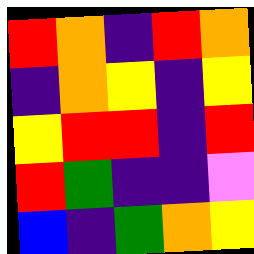[["red", "orange", "indigo", "red", "orange"], ["indigo", "orange", "yellow", "indigo", "yellow"], ["yellow", "red", "red", "indigo", "red"], ["red", "green", "indigo", "indigo", "violet"], ["blue", "indigo", "green", "orange", "yellow"]]